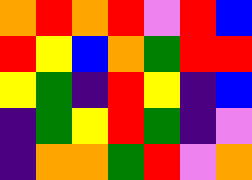[["orange", "red", "orange", "red", "violet", "red", "blue"], ["red", "yellow", "blue", "orange", "green", "red", "red"], ["yellow", "green", "indigo", "red", "yellow", "indigo", "blue"], ["indigo", "green", "yellow", "red", "green", "indigo", "violet"], ["indigo", "orange", "orange", "green", "red", "violet", "orange"]]